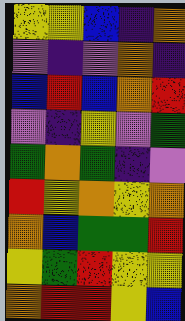[["yellow", "yellow", "blue", "indigo", "orange"], ["violet", "indigo", "violet", "orange", "indigo"], ["blue", "red", "blue", "orange", "red"], ["violet", "indigo", "yellow", "violet", "green"], ["green", "orange", "green", "indigo", "violet"], ["red", "yellow", "orange", "yellow", "orange"], ["orange", "blue", "green", "green", "red"], ["yellow", "green", "red", "yellow", "yellow"], ["orange", "red", "red", "yellow", "blue"]]